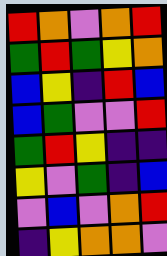[["red", "orange", "violet", "orange", "red"], ["green", "red", "green", "yellow", "orange"], ["blue", "yellow", "indigo", "red", "blue"], ["blue", "green", "violet", "violet", "red"], ["green", "red", "yellow", "indigo", "indigo"], ["yellow", "violet", "green", "indigo", "blue"], ["violet", "blue", "violet", "orange", "red"], ["indigo", "yellow", "orange", "orange", "violet"]]